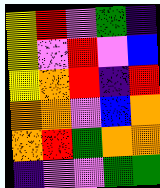[["yellow", "red", "violet", "green", "indigo"], ["yellow", "violet", "red", "violet", "blue"], ["yellow", "orange", "red", "indigo", "red"], ["orange", "orange", "violet", "blue", "orange"], ["orange", "red", "green", "orange", "orange"], ["indigo", "violet", "violet", "green", "green"]]